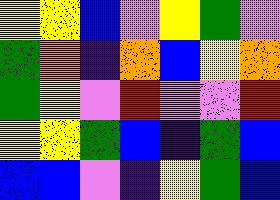[["yellow", "yellow", "blue", "violet", "yellow", "green", "violet"], ["green", "orange", "indigo", "orange", "blue", "yellow", "orange"], ["green", "yellow", "violet", "red", "violet", "violet", "red"], ["yellow", "yellow", "green", "blue", "indigo", "green", "blue"], ["blue", "blue", "violet", "indigo", "yellow", "green", "blue"]]